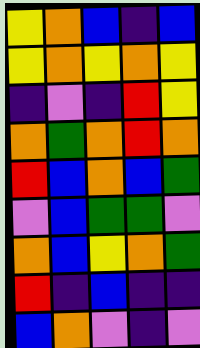[["yellow", "orange", "blue", "indigo", "blue"], ["yellow", "orange", "yellow", "orange", "yellow"], ["indigo", "violet", "indigo", "red", "yellow"], ["orange", "green", "orange", "red", "orange"], ["red", "blue", "orange", "blue", "green"], ["violet", "blue", "green", "green", "violet"], ["orange", "blue", "yellow", "orange", "green"], ["red", "indigo", "blue", "indigo", "indigo"], ["blue", "orange", "violet", "indigo", "violet"]]